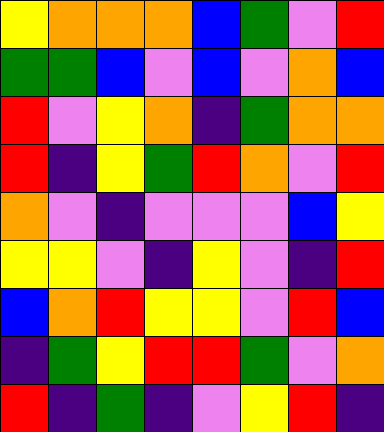[["yellow", "orange", "orange", "orange", "blue", "green", "violet", "red"], ["green", "green", "blue", "violet", "blue", "violet", "orange", "blue"], ["red", "violet", "yellow", "orange", "indigo", "green", "orange", "orange"], ["red", "indigo", "yellow", "green", "red", "orange", "violet", "red"], ["orange", "violet", "indigo", "violet", "violet", "violet", "blue", "yellow"], ["yellow", "yellow", "violet", "indigo", "yellow", "violet", "indigo", "red"], ["blue", "orange", "red", "yellow", "yellow", "violet", "red", "blue"], ["indigo", "green", "yellow", "red", "red", "green", "violet", "orange"], ["red", "indigo", "green", "indigo", "violet", "yellow", "red", "indigo"]]